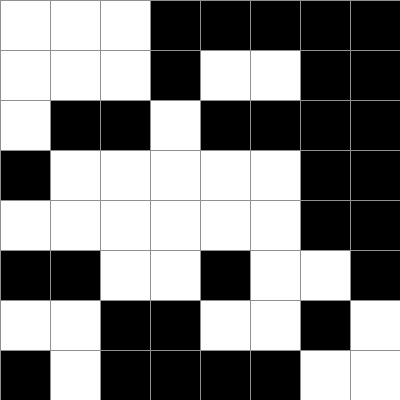[["white", "white", "white", "black", "black", "black", "black", "black"], ["white", "white", "white", "black", "white", "white", "black", "black"], ["white", "black", "black", "white", "black", "black", "black", "black"], ["black", "white", "white", "white", "white", "white", "black", "black"], ["white", "white", "white", "white", "white", "white", "black", "black"], ["black", "black", "white", "white", "black", "white", "white", "black"], ["white", "white", "black", "black", "white", "white", "black", "white"], ["black", "white", "black", "black", "black", "black", "white", "white"]]